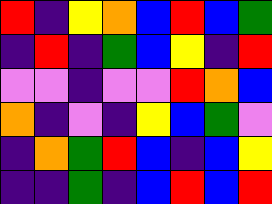[["red", "indigo", "yellow", "orange", "blue", "red", "blue", "green"], ["indigo", "red", "indigo", "green", "blue", "yellow", "indigo", "red"], ["violet", "violet", "indigo", "violet", "violet", "red", "orange", "blue"], ["orange", "indigo", "violet", "indigo", "yellow", "blue", "green", "violet"], ["indigo", "orange", "green", "red", "blue", "indigo", "blue", "yellow"], ["indigo", "indigo", "green", "indigo", "blue", "red", "blue", "red"]]